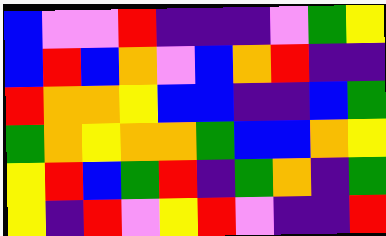[["blue", "violet", "violet", "red", "indigo", "indigo", "indigo", "violet", "green", "yellow"], ["blue", "red", "blue", "orange", "violet", "blue", "orange", "red", "indigo", "indigo"], ["red", "orange", "orange", "yellow", "blue", "blue", "indigo", "indigo", "blue", "green"], ["green", "orange", "yellow", "orange", "orange", "green", "blue", "blue", "orange", "yellow"], ["yellow", "red", "blue", "green", "red", "indigo", "green", "orange", "indigo", "green"], ["yellow", "indigo", "red", "violet", "yellow", "red", "violet", "indigo", "indigo", "red"]]